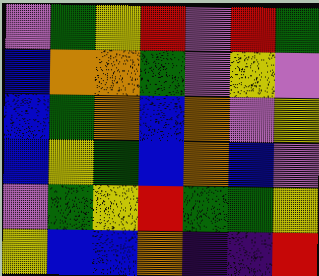[["violet", "green", "yellow", "red", "violet", "red", "green"], ["blue", "orange", "orange", "green", "violet", "yellow", "violet"], ["blue", "green", "orange", "blue", "orange", "violet", "yellow"], ["blue", "yellow", "green", "blue", "orange", "blue", "violet"], ["violet", "green", "yellow", "red", "green", "green", "yellow"], ["yellow", "blue", "blue", "orange", "indigo", "indigo", "red"]]